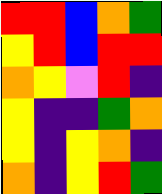[["red", "red", "blue", "orange", "green"], ["yellow", "red", "blue", "red", "red"], ["orange", "yellow", "violet", "red", "indigo"], ["yellow", "indigo", "indigo", "green", "orange"], ["yellow", "indigo", "yellow", "orange", "indigo"], ["orange", "indigo", "yellow", "red", "green"]]